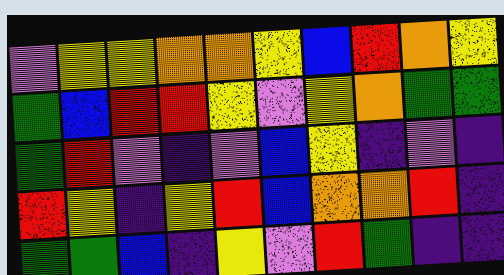[["violet", "yellow", "yellow", "orange", "orange", "yellow", "blue", "red", "orange", "yellow"], ["green", "blue", "red", "red", "yellow", "violet", "yellow", "orange", "green", "green"], ["green", "red", "violet", "indigo", "violet", "blue", "yellow", "indigo", "violet", "indigo"], ["red", "yellow", "indigo", "yellow", "red", "blue", "orange", "orange", "red", "indigo"], ["green", "green", "blue", "indigo", "yellow", "violet", "red", "green", "indigo", "indigo"]]